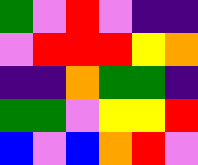[["green", "violet", "red", "violet", "indigo", "indigo"], ["violet", "red", "red", "red", "yellow", "orange"], ["indigo", "indigo", "orange", "green", "green", "indigo"], ["green", "green", "violet", "yellow", "yellow", "red"], ["blue", "violet", "blue", "orange", "red", "violet"]]